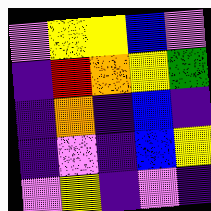[["violet", "yellow", "yellow", "blue", "violet"], ["indigo", "red", "orange", "yellow", "green"], ["indigo", "orange", "indigo", "blue", "indigo"], ["indigo", "violet", "indigo", "blue", "yellow"], ["violet", "yellow", "indigo", "violet", "indigo"]]